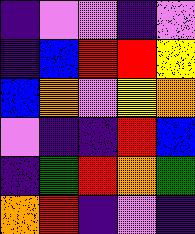[["indigo", "violet", "violet", "indigo", "violet"], ["indigo", "blue", "red", "red", "yellow"], ["blue", "orange", "violet", "yellow", "orange"], ["violet", "indigo", "indigo", "red", "blue"], ["indigo", "green", "red", "orange", "green"], ["orange", "red", "indigo", "violet", "indigo"]]